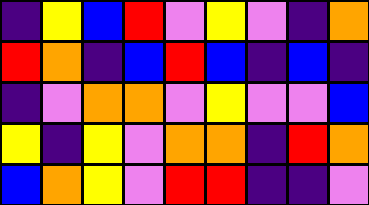[["indigo", "yellow", "blue", "red", "violet", "yellow", "violet", "indigo", "orange"], ["red", "orange", "indigo", "blue", "red", "blue", "indigo", "blue", "indigo"], ["indigo", "violet", "orange", "orange", "violet", "yellow", "violet", "violet", "blue"], ["yellow", "indigo", "yellow", "violet", "orange", "orange", "indigo", "red", "orange"], ["blue", "orange", "yellow", "violet", "red", "red", "indigo", "indigo", "violet"]]